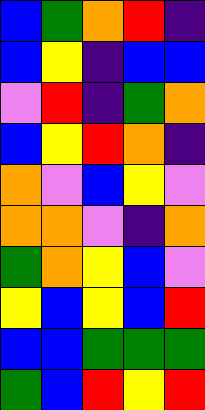[["blue", "green", "orange", "red", "indigo"], ["blue", "yellow", "indigo", "blue", "blue"], ["violet", "red", "indigo", "green", "orange"], ["blue", "yellow", "red", "orange", "indigo"], ["orange", "violet", "blue", "yellow", "violet"], ["orange", "orange", "violet", "indigo", "orange"], ["green", "orange", "yellow", "blue", "violet"], ["yellow", "blue", "yellow", "blue", "red"], ["blue", "blue", "green", "green", "green"], ["green", "blue", "red", "yellow", "red"]]